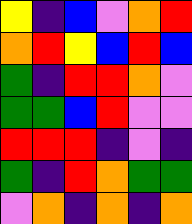[["yellow", "indigo", "blue", "violet", "orange", "red"], ["orange", "red", "yellow", "blue", "red", "blue"], ["green", "indigo", "red", "red", "orange", "violet"], ["green", "green", "blue", "red", "violet", "violet"], ["red", "red", "red", "indigo", "violet", "indigo"], ["green", "indigo", "red", "orange", "green", "green"], ["violet", "orange", "indigo", "orange", "indigo", "orange"]]